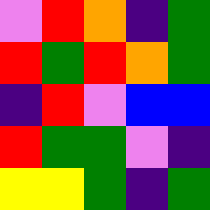[["violet", "red", "orange", "indigo", "green"], ["red", "green", "red", "orange", "green"], ["indigo", "red", "violet", "blue", "blue"], ["red", "green", "green", "violet", "indigo"], ["yellow", "yellow", "green", "indigo", "green"]]